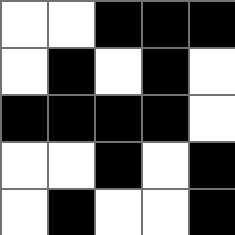[["white", "white", "black", "black", "black"], ["white", "black", "white", "black", "white"], ["black", "black", "black", "black", "white"], ["white", "white", "black", "white", "black"], ["white", "black", "white", "white", "black"]]